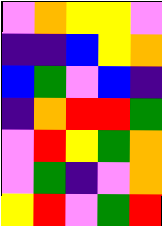[["violet", "orange", "yellow", "yellow", "violet"], ["indigo", "indigo", "blue", "yellow", "orange"], ["blue", "green", "violet", "blue", "indigo"], ["indigo", "orange", "red", "red", "green"], ["violet", "red", "yellow", "green", "orange"], ["violet", "green", "indigo", "violet", "orange"], ["yellow", "red", "violet", "green", "red"]]